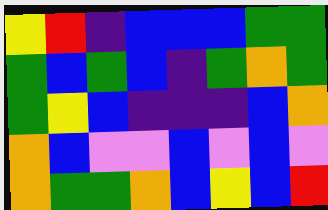[["yellow", "red", "indigo", "blue", "blue", "blue", "green", "green"], ["green", "blue", "green", "blue", "indigo", "green", "orange", "green"], ["green", "yellow", "blue", "indigo", "indigo", "indigo", "blue", "orange"], ["orange", "blue", "violet", "violet", "blue", "violet", "blue", "violet"], ["orange", "green", "green", "orange", "blue", "yellow", "blue", "red"]]